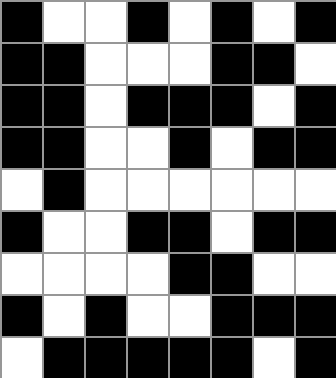[["black", "white", "white", "black", "white", "black", "white", "black"], ["black", "black", "white", "white", "white", "black", "black", "white"], ["black", "black", "white", "black", "black", "black", "white", "black"], ["black", "black", "white", "white", "black", "white", "black", "black"], ["white", "black", "white", "white", "white", "white", "white", "white"], ["black", "white", "white", "black", "black", "white", "black", "black"], ["white", "white", "white", "white", "black", "black", "white", "white"], ["black", "white", "black", "white", "white", "black", "black", "black"], ["white", "black", "black", "black", "black", "black", "white", "black"]]